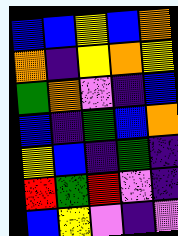[["blue", "blue", "yellow", "blue", "orange"], ["orange", "indigo", "yellow", "orange", "yellow"], ["green", "orange", "violet", "indigo", "blue"], ["blue", "indigo", "green", "blue", "orange"], ["yellow", "blue", "indigo", "green", "indigo"], ["red", "green", "red", "violet", "indigo"], ["blue", "yellow", "violet", "indigo", "violet"]]